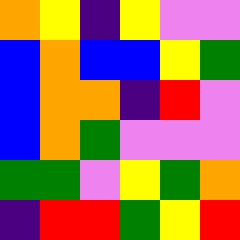[["orange", "yellow", "indigo", "yellow", "violet", "violet"], ["blue", "orange", "blue", "blue", "yellow", "green"], ["blue", "orange", "orange", "indigo", "red", "violet"], ["blue", "orange", "green", "violet", "violet", "violet"], ["green", "green", "violet", "yellow", "green", "orange"], ["indigo", "red", "red", "green", "yellow", "red"]]